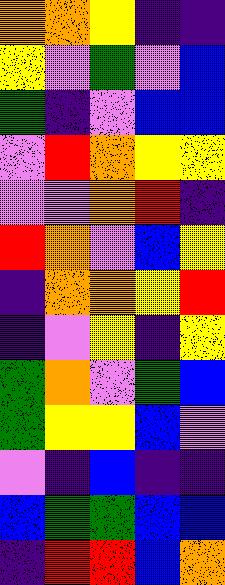[["orange", "orange", "yellow", "indigo", "indigo"], ["yellow", "violet", "green", "violet", "blue"], ["green", "indigo", "violet", "blue", "blue"], ["violet", "red", "orange", "yellow", "yellow"], ["violet", "violet", "orange", "red", "indigo"], ["red", "orange", "violet", "blue", "yellow"], ["indigo", "orange", "orange", "yellow", "red"], ["indigo", "violet", "yellow", "indigo", "yellow"], ["green", "orange", "violet", "green", "blue"], ["green", "yellow", "yellow", "blue", "violet"], ["violet", "indigo", "blue", "indigo", "indigo"], ["blue", "green", "green", "blue", "blue"], ["indigo", "red", "red", "blue", "orange"]]